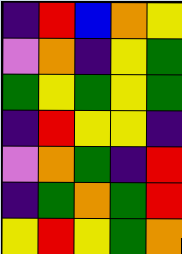[["indigo", "red", "blue", "orange", "yellow"], ["violet", "orange", "indigo", "yellow", "green"], ["green", "yellow", "green", "yellow", "green"], ["indigo", "red", "yellow", "yellow", "indigo"], ["violet", "orange", "green", "indigo", "red"], ["indigo", "green", "orange", "green", "red"], ["yellow", "red", "yellow", "green", "orange"]]